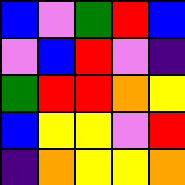[["blue", "violet", "green", "red", "blue"], ["violet", "blue", "red", "violet", "indigo"], ["green", "red", "red", "orange", "yellow"], ["blue", "yellow", "yellow", "violet", "red"], ["indigo", "orange", "yellow", "yellow", "orange"]]